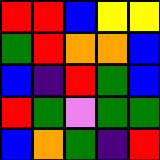[["red", "red", "blue", "yellow", "yellow"], ["green", "red", "orange", "orange", "blue"], ["blue", "indigo", "red", "green", "blue"], ["red", "green", "violet", "green", "green"], ["blue", "orange", "green", "indigo", "red"]]